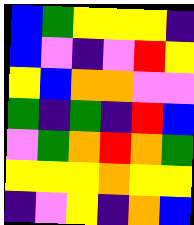[["blue", "green", "yellow", "yellow", "yellow", "indigo"], ["blue", "violet", "indigo", "violet", "red", "yellow"], ["yellow", "blue", "orange", "orange", "violet", "violet"], ["green", "indigo", "green", "indigo", "red", "blue"], ["violet", "green", "orange", "red", "orange", "green"], ["yellow", "yellow", "yellow", "orange", "yellow", "yellow"], ["indigo", "violet", "yellow", "indigo", "orange", "blue"]]